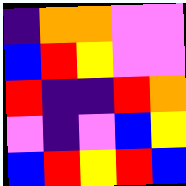[["indigo", "orange", "orange", "violet", "violet"], ["blue", "red", "yellow", "violet", "violet"], ["red", "indigo", "indigo", "red", "orange"], ["violet", "indigo", "violet", "blue", "yellow"], ["blue", "red", "yellow", "red", "blue"]]